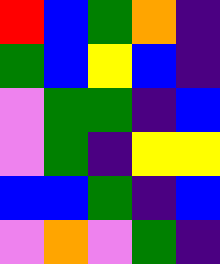[["red", "blue", "green", "orange", "indigo"], ["green", "blue", "yellow", "blue", "indigo"], ["violet", "green", "green", "indigo", "blue"], ["violet", "green", "indigo", "yellow", "yellow"], ["blue", "blue", "green", "indigo", "blue"], ["violet", "orange", "violet", "green", "indigo"]]